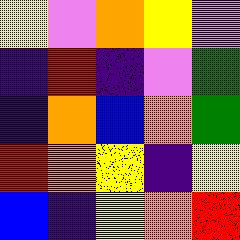[["yellow", "violet", "orange", "yellow", "violet"], ["indigo", "red", "indigo", "violet", "green"], ["indigo", "orange", "blue", "orange", "green"], ["red", "orange", "yellow", "indigo", "yellow"], ["blue", "indigo", "yellow", "orange", "red"]]